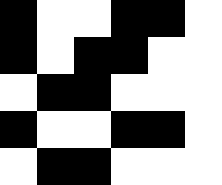[["black", "white", "white", "black", "black", "white"], ["black", "white", "black", "black", "white", "white"], ["white", "black", "black", "white", "white", "white"], ["black", "white", "white", "black", "black", "white"], ["white", "black", "black", "white", "white", "white"]]